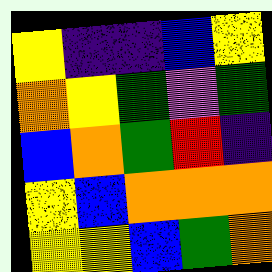[["yellow", "indigo", "indigo", "blue", "yellow"], ["orange", "yellow", "green", "violet", "green"], ["blue", "orange", "green", "red", "indigo"], ["yellow", "blue", "orange", "orange", "orange"], ["yellow", "yellow", "blue", "green", "orange"]]